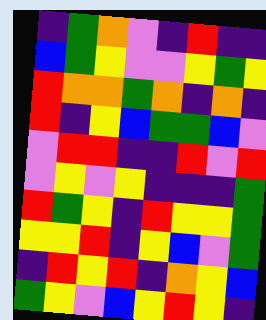[["indigo", "green", "orange", "violet", "indigo", "red", "indigo", "indigo"], ["blue", "green", "yellow", "violet", "violet", "yellow", "green", "yellow"], ["red", "orange", "orange", "green", "orange", "indigo", "orange", "indigo"], ["red", "indigo", "yellow", "blue", "green", "green", "blue", "violet"], ["violet", "red", "red", "indigo", "indigo", "red", "violet", "red"], ["violet", "yellow", "violet", "yellow", "indigo", "indigo", "indigo", "green"], ["red", "green", "yellow", "indigo", "red", "yellow", "yellow", "green"], ["yellow", "yellow", "red", "indigo", "yellow", "blue", "violet", "green"], ["indigo", "red", "yellow", "red", "indigo", "orange", "yellow", "blue"], ["green", "yellow", "violet", "blue", "yellow", "red", "yellow", "indigo"]]